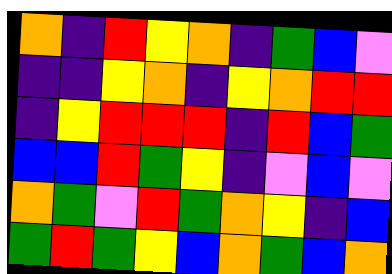[["orange", "indigo", "red", "yellow", "orange", "indigo", "green", "blue", "violet"], ["indigo", "indigo", "yellow", "orange", "indigo", "yellow", "orange", "red", "red"], ["indigo", "yellow", "red", "red", "red", "indigo", "red", "blue", "green"], ["blue", "blue", "red", "green", "yellow", "indigo", "violet", "blue", "violet"], ["orange", "green", "violet", "red", "green", "orange", "yellow", "indigo", "blue"], ["green", "red", "green", "yellow", "blue", "orange", "green", "blue", "orange"]]